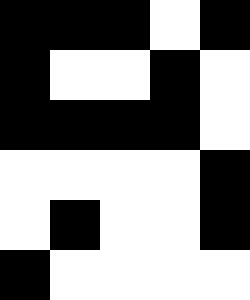[["black", "black", "black", "white", "black"], ["black", "white", "white", "black", "white"], ["black", "black", "black", "black", "white"], ["white", "white", "white", "white", "black"], ["white", "black", "white", "white", "black"], ["black", "white", "white", "white", "white"]]